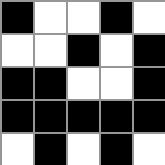[["black", "white", "white", "black", "white"], ["white", "white", "black", "white", "black"], ["black", "black", "white", "white", "black"], ["black", "black", "black", "black", "black"], ["white", "black", "white", "black", "white"]]